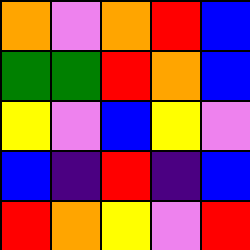[["orange", "violet", "orange", "red", "blue"], ["green", "green", "red", "orange", "blue"], ["yellow", "violet", "blue", "yellow", "violet"], ["blue", "indigo", "red", "indigo", "blue"], ["red", "orange", "yellow", "violet", "red"]]